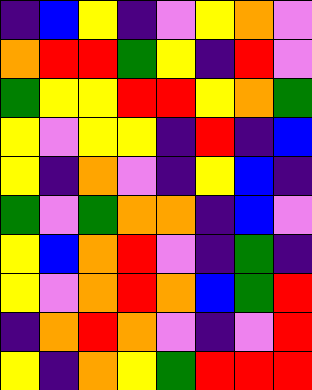[["indigo", "blue", "yellow", "indigo", "violet", "yellow", "orange", "violet"], ["orange", "red", "red", "green", "yellow", "indigo", "red", "violet"], ["green", "yellow", "yellow", "red", "red", "yellow", "orange", "green"], ["yellow", "violet", "yellow", "yellow", "indigo", "red", "indigo", "blue"], ["yellow", "indigo", "orange", "violet", "indigo", "yellow", "blue", "indigo"], ["green", "violet", "green", "orange", "orange", "indigo", "blue", "violet"], ["yellow", "blue", "orange", "red", "violet", "indigo", "green", "indigo"], ["yellow", "violet", "orange", "red", "orange", "blue", "green", "red"], ["indigo", "orange", "red", "orange", "violet", "indigo", "violet", "red"], ["yellow", "indigo", "orange", "yellow", "green", "red", "red", "red"]]